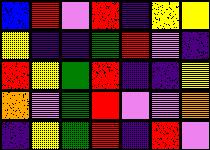[["blue", "red", "violet", "red", "indigo", "yellow", "yellow"], ["yellow", "indigo", "indigo", "green", "red", "violet", "indigo"], ["red", "yellow", "green", "red", "indigo", "indigo", "yellow"], ["orange", "violet", "green", "red", "violet", "violet", "orange"], ["indigo", "yellow", "green", "red", "indigo", "red", "violet"]]